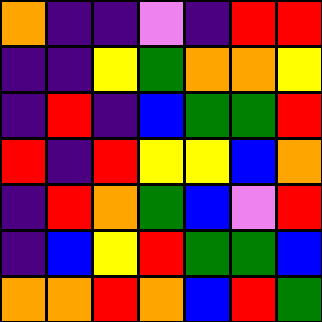[["orange", "indigo", "indigo", "violet", "indigo", "red", "red"], ["indigo", "indigo", "yellow", "green", "orange", "orange", "yellow"], ["indigo", "red", "indigo", "blue", "green", "green", "red"], ["red", "indigo", "red", "yellow", "yellow", "blue", "orange"], ["indigo", "red", "orange", "green", "blue", "violet", "red"], ["indigo", "blue", "yellow", "red", "green", "green", "blue"], ["orange", "orange", "red", "orange", "blue", "red", "green"]]